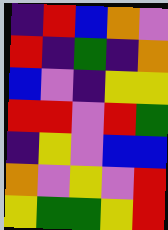[["indigo", "red", "blue", "orange", "violet"], ["red", "indigo", "green", "indigo", "orange"], ["blue", "violet", "indigo", "yellow", "yellow"], ["red", "red", "violet", "red", "green"], ["indigo", "yellow", "violet", "blue", "blue"], ["orange", "violet", "yellow", "violet", "red"], ["yellow", "green", "green", "yellow", "red"]]